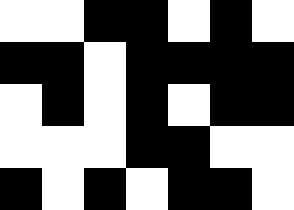[["white", "white", "black", "black", "white", "black", "white"], ["black", "black", "white", "black", "black", "black", "black"], ["white", "black", "white", "black", "white", "black", "black"], ["white", "white", "white", "black", "black", "white", "white"], ["black", "white", "black", "white", "black", "black", "white"]]